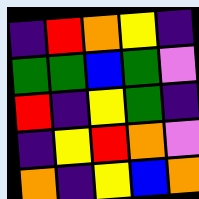[["indigo", "red", "orange", "yellow", "indigo"], ["green", "green", "blue", "green", "violet"], ["red", "indigo", "yellow", "green", "indigo"], ["indigo", "yellow", "red", "orange", "violet"], ["orange", "indigo", "yellow", "blue", "orange"]]